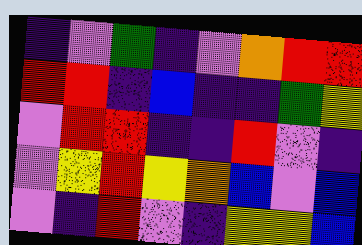[["indigo", "violet", "green", "indigo", "violet", "orange", "red", "red"], ["red", "red", "indigo", "blue", "indigo", "indigo", "green", "yellow"], ["violet", "red", "red", "indigo", "indigo", "red", "violet", "indigo"], ["violet", "yellow", "red", "yellow", "orange", "blue", "violet", "blue"], ["violet", "indigo", "red", "violet", "indigo", "yellow", "yellow", "blue"]]